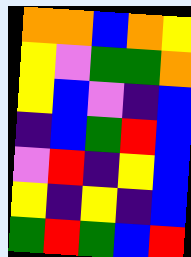[["orange", "orange", "blue", "orange", "yellow"], ["yellow", "violet", "green", "green", "orange"], ["yellow", "blue", "violet", "indigo", "blue"], ["indigo", "blue", "green", "red", "blue"], ["violet", "red", "indigo", "yellow", "blue"], ["yellow", "indigo", "yellow", "indigo", "blue"], ["green", "red", "green", "blue", "red"]]